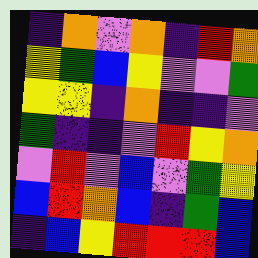[["indigo", "orange", "violet", "orange", "indigo", "red", "orange"], ["yellow", "green", "blue", "yellow", "violet", "violet", "green"], ["yellow", "yellow", "indigo", "orange", "indigo", "indigo", "violet"], ["green", "indigo", "indigo", "violet", "red", "yellow", "orange"], ["violet", "red", "violet", "blue", "violet", "green", "yellow"], ["blue", "red", "orange", "blue", "indigo", "green", "blue"], ["indigo", "blue", "yellow", "red", "red", "red", "blue"]]